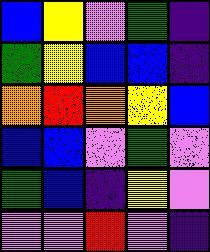[["blue", "yellow", "violet", "green", "indigo"], ["green", "yellow", "blue", "blue", "indigo"], ["orange", "red", "orange", "yellow", "blue"], ["blue", "blue", "violet", "green", "violet"], ["green", "blue", "indigo", "yellow", "violet"], ["violet", "violet", "red", "violet", "indigo"]]